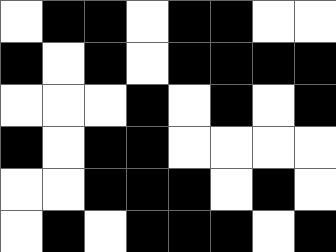[["white", "black", "black", "white", "black", "black", "white", "white"], ["black", "white", "black", "white", "black", "black", "black", "black"], ["white", "white", "white", "black", "white", "black", "white", "black"], ["black", "white", "black", "black", "white", "white", "white", "white"], ["white", "white", "black", "black", "black", "white", "black", "white"], ["white", "black", "white", "black", "black", "black", "white", "black"]]